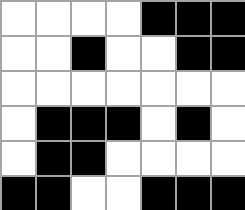[["white", "white", "white", "white", "black", "black", "black"], ["white", "white", "black", "white", "white", "black", "black"], ["white", "white", "white", "white", "white", "white", "white"], ["white", "black", "black", "black", "white", "black", "white"], ["white", "black", "black", "white", "white", "white", "white"], ["black", "black", "white", "white", "black", "black", "black"]]